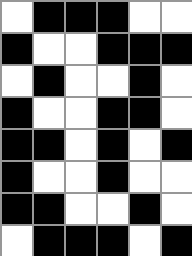[["white", "black", "black", "black", "white", "white"], ["black", "white", "white", "black", "black", "black"], ["white", "black", "white", "white", "black", "white"], ["black", "white", "white", "black", "black", "white"], ["black", "black", "white", "black", "white", "black"], ["black", "white", "white", "black", "white", "white"], ["black", "black", "white", "white", "black", "white"], ["white", "black", "black", "black", "white", "black"]]